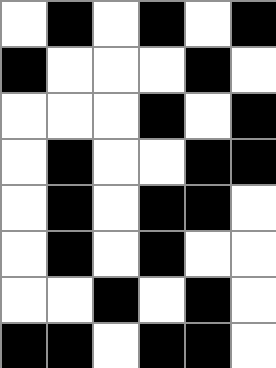[["white", "black", "white", "black", "white", "black"], ["black", "white", "white", "white", "black", "white"], ["white", "white", "white", "black", "white", "black"], ["white", "black", "white", "white", "black", "black"], ["white", "black", "white", "black", "black", "white"], ["white", "black", "white", "black", "white", "white"], ["white", "white", "black", "white", "black", "white"], ["black", "black", "white", "black", "black", "white"]]